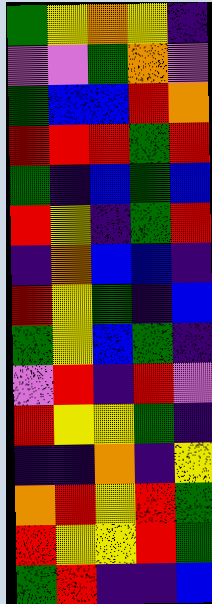[["green", "yellow", "orange", "yellow", "indigo"], ["violet", "violet", "green", "orange", "violet"], ["green", "blue", "blue", "red", "orange"], ["red", "red", "red", "green", "red"], ["green", "indigo", "blue", "green", "blue"], ["red", "yellow", "indigo", "green", "red"], ["indigo", "orange", "blue", "blue", "indigo"], ["red", "yellow", "green", "indigo", "blue"], ["green", "yellow", "blue", "green", "indigo"], ["violet", "red", "indigo", "red", "violet"], ["red", "yellow", "yellow", "green", "indigo"], ["indigo", "indigo", "orange", "indigo", "yellow"], ["orange", "red", "yellow", "red", "green"], ["red", "yellow", "yellow", "red", "green"], ["green", "red", "indigo", "indigo", "blue"]]